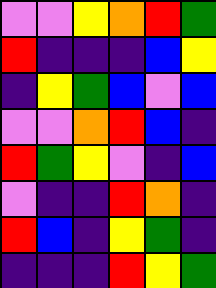[["violet", "violet", "yellow", "orange", "red", "green"], ["red", "indigo", "indigo", "indigo", "blue", "yellow"], ["indigo", "yellow", "green", "blue", "violet", "blue"], ["violet", "violet", "orange", "red", "blue", "indigo"], ["red", "green", "yellow", "violet", "indigo", "blue"], ["violet", "indigo", "indigo", "red", "orange", "indigo"], ["red", "blue", "indigo", "yellow", "green", "indigo"], ["indigo", "indigo", "indigo", "red", "yellow", "green"]]